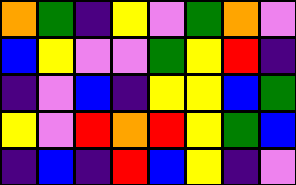[["orange", "green", "indigo", "yellow", "violet", "green", "orange", "violet"], ["blue", "yellow", "violet", "violet", "green", "yellow", "red", "indigo"], ["indigo", "violet", "blue", "indigo", "yellow", "yellow", "blue", "green"], ["yellow", "violet", "red", "orange", "red", "yellow", "green", "blue"], ["indigo", "blue", "indigo", "red", "blue", "yellow", "indigo", "violet"]]